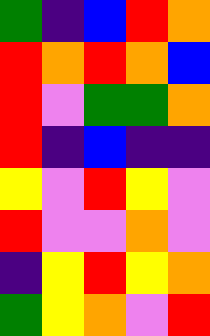[["green", "indigo", "blue", "red", "orange"], ["red", "orange", "red", "orange", "blue"], ["red", "violet", "green", "green", "orange"], ["red", "indigo", "blue", "indigo", "indigo"], ["yellow", "violet", "red", "yellow", "violet"], ["red", "violet", "violet", "orange", "violet"], ["indigo", "yellow", "red", "yellow", "orange"], ["green", "yellow", "orange", "violet", "red"]]